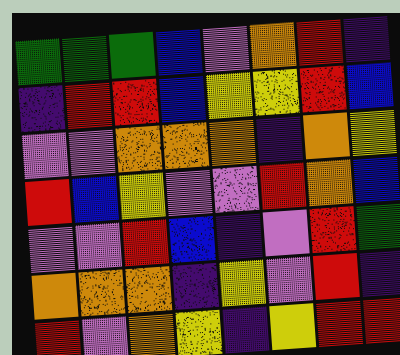[["green", "green", "green", "blue", "violet", "orange", "red", "indigo"], ["indigo", "red", "red", "blue", "yellow", "yellow", "red", "blue"], ["violet", "violet", "orange", "orange", "orange", "indigo", "orange", "yellow"], ["red", "blue", "yellow", "violet", "violet", "red", "orange", "blue"], ["violet", "violet", "red", "blue", "indigo", "violet", "red", "green"], ["orange", "orange", "orange", "indigo", "yellow", "violet", "red", "indigo"], ["red", "violet", "orange", "yellow", "indigo", "yellow", "red", "red"]]